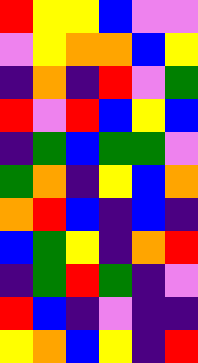[["red", "yellow", "yellow", "blue", "violet", "violet"], ["violet", "yellow", "orange", "orange", "blue", "yellow"], ["indigo", "orange", "indigo", "red", "violet", "green"], ["red", "violet", "red", "blue", "yellow", "blue"], ["indigo", "green", "blue", "green", "green", "violet"], ["green", "orange", "indigo", "yellow", "blue", "orange"], ["orange", "red", "blue", "indigo", "blue", "indigo"], ["blue", "green", "yellow", "indigo", "orange", "red"], ["indigo", "green", "red", "green", "indigo", "violet"], ["red", "blue", "indigo", "violet", "indigo", "indigo"], ["yellow", "orange", "blue", "yellow", "indigo", "red"]]